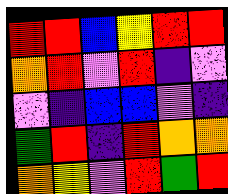[["red", "red", "blue", "yellow", "red", "red"], ["orange", "red", "violet", "red", "indigo", "violet"], ["violet", "indigo", "blue", "blue", "violet", "indigo"], ["green", "red", "indigo", "red", "orange", "orange"], ["orange", "yellow", "violet", "red", "green", "red"]]